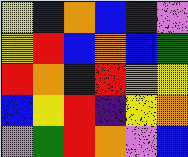[["yellow", "blue", "orange", "blue", "indigo", "violet"], ["yellow", "red", "blue", "orange", "blue", "green"], ["red", "orange", "blue", "red", "orange", "yellow"], ["blue", "yellow", "red", "indigo", "yellow", "orange"], ["violet", "green", "red", "orange", "violet", "blue"]]